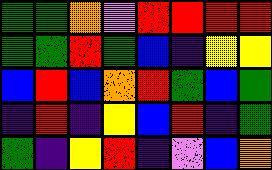[["green", "green", "orange", "violet", "red", "red", "red", "red"], ["green", "green", "red", "green", "blue", "indigo", "yellow", "yellow"], ["blue", "red", "blue", "orange", "red", "green", "blue", "green"], ["indigo", "red", "indigo", "yellow", "blue", "red", "indigo", "green"], ["green", "indigo", "yellow", "red", "indigo", "violet", "blue", "orange"]]